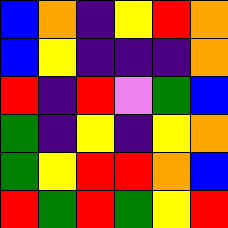[["blue", "orange", "indigo", "yellow", "red", "orange"], ["blue", "yellow", "indigo", "indigo", "indigo", "orange"], ["red", "indigo", "red", "violet", "green", "blue"], ["green", "indigo", "yellow", "indigo", "yellow", "orange"], ["green", "yellow", "red", "red", "orange", "blue"], ["red", "green", "red", "green", "yellow", "red"]]